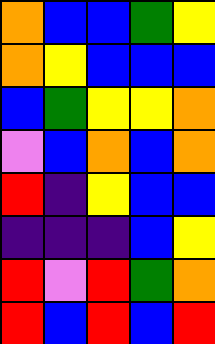[["orange", "blue", "blue", "green", "yellow"], ["orange", "yellow", "blue", "blue", "blue"], ["blue", "green", "yellow", "yellow", "orange"], ["violet", "blue", "orange", "blue", "orange"], ["red", "indigo", "yellow", "blue", "blue"], ["indigo", "indigo", "indigo", "blue", "yellow"], ["red", "violet", "red", "green", "orange"], ["red", "blue", "red", "blue", "red"]]